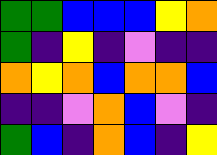[["green", "green", "blue", "blue", "blue", "yellow", "orange"], ["green", "indigo", "yellow", "indigo", "violet", "indigo", "indigo"], ["orange", "yellow", "orange", "blue", "orange", "orange", "blue"], ["indigo", "indigo", "violet", "orange", "blue", "violet", "indigo"], ["green", "blue", "indigo", "orange", "blue", "indigo", "yellow"]]